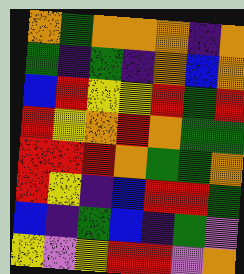[["orange", "green", "orange", "orange", "orange", "indigo", "orange"], ["green", "indigo", "green", "indigo", "orange", "blue", "orange"], ["blue", "red", "yellow", "yellow", "red", "green", "red"], ["red", "yellow", "orange", "red", "orange", "green", "green"], ["red", "red", "red", "orange", "green", "green", "orange"], ["red", "yellow", "indigo", "blue", "red", "red", "green"], ["blue", "indigo", "green", "blue", "indigo", "green", "violet"], ["yellow", "violet", "yellow", "red", "red", "violet", "orange"]]